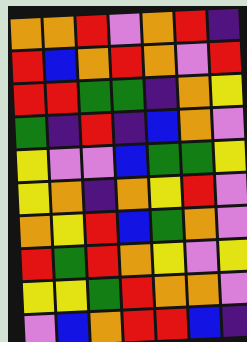[["orange", "orange", "red", "violet", "orange", "red", "indigo"], ["red", "blue", "orange", "red", "orange", "violet", "red"], ["red", "red", "green", "green", "indigo", "orange", "yellow"], ["green", "indigo", "red", "indigo", "blue", "orange", "violet"], ["yellow", "violet", "violet", "blue", "green", "green", "yellow"], ["yellow", "orange", "indigo", "orange", "yellow", "red", "violet"], ["orange", "yellow", "red", "blue", "green", "orange", "violet"], ["red", "green", "red", "orange", "yellow", "violet", "yellow"], ["yellow", "yellow", "green", "red", "orange", "orange", "violet"], ["violet", "blue", "orange", "red", "red", "blue", "indigo"]]